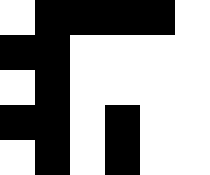[["white", "black", "black", "black", "black", "white"], ["black", "black", "white", "white", "white", "white"], ["white", "black", "white", "white", "white", "white"], ["black", "black", "white", "black", "white", "white"], ["white", "black", "white", "black", "white", "white"]]